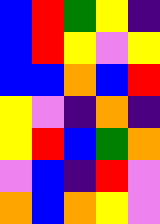[["blue", "red", "green", "yellow", "indigo"], ["blue", "red", "yellow", "violet", "yellow"], ["blue", "blue", "orange", "blue", "red"], ["yellow", "violet", "indigo", "orange", "indigo"], ["yellow", "red", "blue", "green", "orange"], ["violet", "blue", "indigo", "red", "violet"], ["orange", "blue", "orange", "yellow", "violet"]]